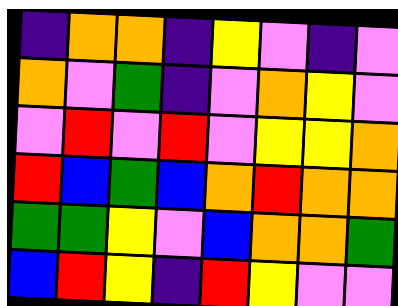[["indigo", "orange", "orange", "indigo", "yellow", "violet", "indigo", "violet"], ["orange", "violet", "green", "indigo", "violet", "orange", "yellow", "violet"], ["violet", "red", "violet", "red", "violet", "yellow", "yellow", "orange"], ["red", "blue", "green", "blue", "orange", "red", "orange", "orange"], ["green", "green", "yellow", "violet", "blue", "orange", "orange", "green"], ["blue", "red", "yellow", "indigo", "red", "yellow", "violet", "violet"]]